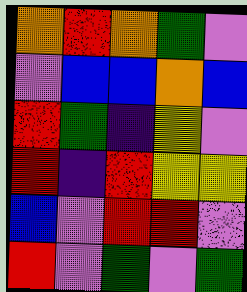[["orange", "red", "orange", "green", "violet"], ["violet", "blue", "blue", "orange", "blue"], ["red", "green", "indigo", "yellow", "violet"], ["red", "indigo", "red", "yellow", "yellow"], ["blue", "violet", "red", "red", "violet"], ["red", "violet", "green", "violet", "green"]]